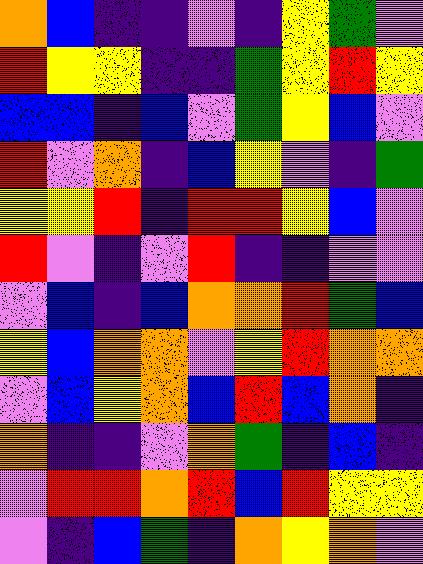[["orange", "blue", "indigo", "indigo", "violet", "indigo", "yellow", "green", "violet"], ["red", "yellow", "yellow", "indigo", "indigo", "green", "yellow", "red", "yellow"], ["blue", "blue", "indigo", "blue", "violet", "green", "yellow", "blue", "violet"], ["red", "violet", "orange", "indigo", "blue", "yellow", "violet", "indigo", "green"], ["yellow", "yellow", "red", "indigo", "red", "red", "yellow", "blue", "violet"], ["red", "violet", "indigo", "violet", "red", "indigo", "indigo", "violet", "violet"], ["violet", "blue", "indigo", "blue", "orange", "orange", "red", "green", "blue"], ["yellow", "blue", "orange", "orange", "violet", "yellow", "red", "orange", "orange"], ["violet", "blue", "yellow", "orange", "blue", "red", "blue", "orange", "indigo"], ["orange", "indigo", "indigo", "violet", "orange", "green", "indigo", "blue", "indigo"], ["violet", "red", "red", "orange", "red", "blue", "red", "yellow", "yellow"], ["violet", "indigo", "blue", "green", "indigo", "orange", "yellow", "orange", "violet"]]